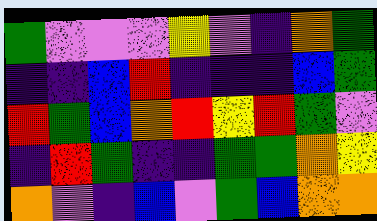[["green", "violet", "violet", "violet", "yellow", "violet", "indigo", "orange", "green"], ["indigo", "indigo", "blue", "red", "indigo", "indigo", "indigo", "blue", "green"], ["red", "green", "blue", "orange", "red", "yellow", "red", "green", "violet"], ["indigo", "red", "green", "indigo", "indigo", "green", "green", "orange", "yellow"], ["orange", "violet", "indigo", "blue", "violet", "green", "blue", "orange", "orange"]]